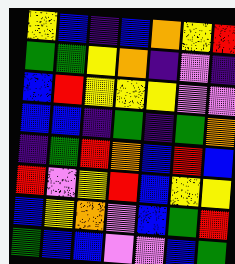[["yellow", "blue", "indigo", "blue", "orange", "yellow", "red"], ["green", "green", "yellow", "orange", "indigo", "violet", "indigo"], ["blue", "red", "yellow", "yellow", "yellow", "violet", "violet"], ["blue", "blue", "indigo", "green", "indigo", "green", "orange"], ["indigo", "green", "red", "orange", "blue", "red", "blue"], ["red", "violet", "yellow", "red", "blue", "yellow", "yellow"], ["blue", "yellow", "orange", "violet", "blue", "green", "red"], ["green", "blue", "blue", "violet", "violet", "blue", "green"]]